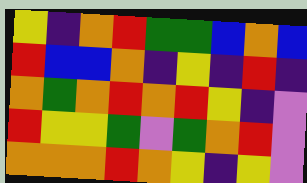[["yellow", "indigo", "orange", "red", "green", "green", "blue", "orange", "blue"], ["red", "blue", "blue", "orange", "indigo", "yellow", "indigo", "red", "indigo"], ["orange", "green", "orange", "red", "orange", "red", "yellow", "indigo", "violet"], ["red", "yellow", "yellow", "green", "violet", "green", "orange", "red", "violet"], ["orange", "orange", "orange", "red", "orange", "yellow", "indigo", "yellow", "violet"]]